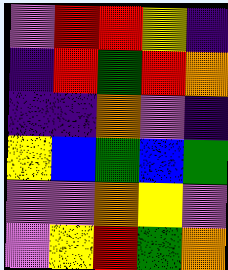[["violet", "red", "red", "yellow", "indigo"], ["indigo", "red", "green", "red", "orange"], ["indigo", "indigo", "orange", "violet", "indigo"], ["yellow", "blue", "green", "blue", "green"], ["violet", "violet", "orange", "yellow", "violet"], ["violet", "yellow", "red", "green", "orange"]]